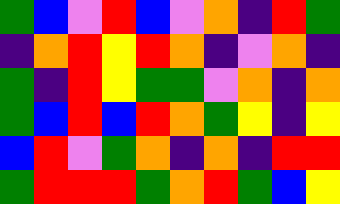[["green", "blue", "violet", "red", "blue", "violet", "orange", "indigo", "red", "green"], ["indigo", "orange", "red", "yellow", "red", "orange", "indigo", "violet", "orange", "indigo"], ["green", "indigo", "red", "yellow", "green", "green", "violet", "orange", "indigo", "orange"], ["green", "blue", "red", "blue", "red", "orange", "green", "yellow", "indigo", "yellow"], ["blue", "red", "violet", "green", "orange", "indigo", "orange", "indigo", "red", "red"], ["green", "red", "red", "red", "green", "orange", "red", "green", "blue", "yellow"]]